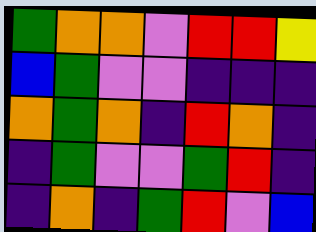[["green", "orange", "orange", "violet", "red", "red", "yellow"], ["blue", "green", "violet", "violet", "indigo", "indigo", "indigo"], ["orange", "green", "orange", "indigo", "red", "orange", "indigo"], ["indigo", "green", "violet", "violet", "green", "red", "indigo"], ["indigo", "orange", "indigo", "green", "red", "violet", "blue"]]